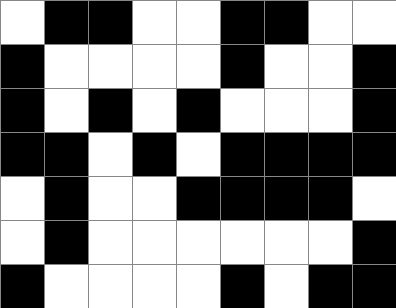[["white", "black", "black", "white", "white", "black", "black", "white", "white"], ["black", "white", "white", "white", "white", "black", "white", "white", "black"], ["black", "white", "black", "white", "black", "white", "white", "white", "black"], ["black", "black", "white", "black", "white", "black", "black", "black", "black"], ["white", "black", "white", "white", "black", "black", "black", "black", "white"], ["white", "black", "white", "white", "white", "white", "white", "white", "black"], ["black", "white", "white", "white", "white", "black", "white", "black", "black"]]